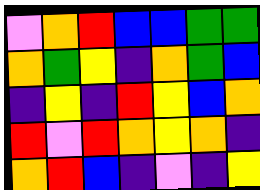[["violet", "orange", "red", "blue", "blue", "green", "green"], ["orange", "green", "yellow", "indigo", "orange", "green", "blue"], ["indigo", "yellow", "indigo", "red", "yellow", "blue", "orange"], ["red", "violet", "red", "orange", "yellow", "orange", "indigo"], ["orange", "red", "blue", "indigo", "violet", "indigo", "yellow"]]